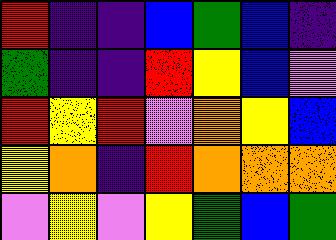[["red", "indigo", "indigo", "blue", "green", "blue", "indigo"], ["green", "indigo", "indigo", "red", "yellow", "blue", "violet"], ["red", "yellow", "red", "violet", "orange", "yellow", "blue"], ["yellow", "orange", "indigo", "red", "orange", "orange", "orange"], ["violet", "yellow", "violet", "yellow", "green", "blue", "green"]]